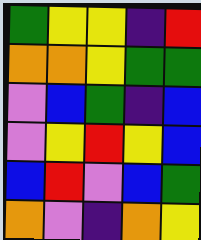[["green", "yellow", "yellow", "indigo", "red"], ["orange", "orange", "yellow", "green", "green"], ["violet", "blue", "green", "indigo", "blue"], ["violet", "yellow", "red", "yellow", "blue"], ["blue", "red", "violet", "blue", "green"], ["orange", "violet", "indigo", "orange", "yellow"]]